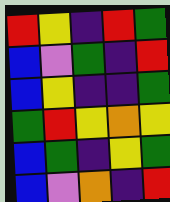[["red", "yellow", "indigo", "red", "green"], ["blue", "violet", "green", "indigo", "red"], ["blue", "yellow", "indigo", "indigo", "green"], ["green", "red", "yellow", "orange", "yellow"], ["blue", "green", "indigo", "yellow", "green"], ["blue", "violet", "orange", "indigo", "red"]]